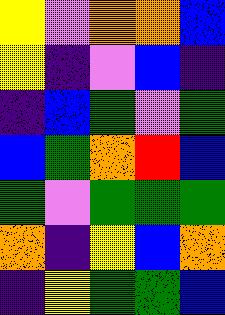[["yellow", "violet", "orange", "orange", "blue"], ["yellow", "indigo", "violet", "blue", "indigo"], ["indigo", "blue", "green", "violet", "green"], ["blue", "green", "orange", "red", "blue"], ["green", "violet", "green", "green", "green"], ["orange", "indigo", "yellow", "blue", "orange"], ["indigo", "yellow", "green", "green", "blue"]]